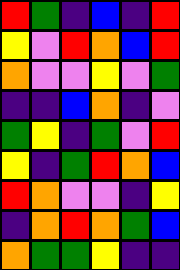[["red", "green", "indigo", "blue", "indigo", "red"], ["yellow", "violet", "red", "orange", "blue", "red"], ["orange", "violet", "violet", "yellow", "violet", "green"], ["indigo", "indigo", "blue", "orange", "indigo", "violet"], ["green", "yellow", "indigo", "green", "violet", "red"], ["yellow", "indigo", "green", "red", "orange", "blue"], ["red", "orange", "violet", "violet", "indigo", "yellow"], ["indigo", "orange", "red", "orange", "green", "blue"], ["orange", "green", "green", "yellow", "indigo", "indigo"]]